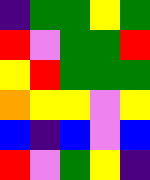[["indigo", "green", "green", "yellow", "green"], ["red", "violet", "green", "green", "red"], ["yellow", "red", "green", "green", "green"], ["orange", "yellow", "yellow", "violet", "yellow"], ["blue", "indigo", "blue", "violet", "blue"], ["red", "violet", "green", "yellow", "indigo"]]